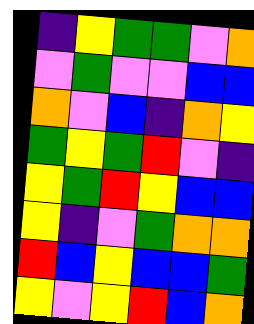[["indigo", "yellow", "green", "green", "violet", "orange"], ["violet", "green", "violet", "violet", "blue", "blue"], ["orange", "violet", "blue", "indigo", "orange", "yellow"], ["green", "yellow", "green", "red", "violet", "indigo"], ["yellow", "green", "red", "yellow", "blue", "blue"], ["yellow", "indigo", "violet", "green", "orange", "orange"], ["red", "blue", "yellow", "blue", "blue", "green"], ["yellow", "violet", "yellow", "red", "blue", "orange"]]